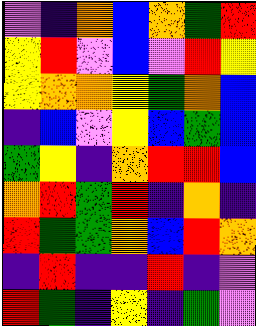[["violet", "indigo", "orange", "blue", "orange", "green", "red"], ["yellow", "red", "violet", "blue", "violet", "red", "yellow"], ["yellow", "orange", "orange", "yellow", "green", "orange", "blue"], ["indigo", "blue", "violet", "yellow", "blue", "green", "blue"], ["green", "yellow", "indigo", "orange", "red", "red", "blue"], ["orange", "red", "green", "red", "indigo", "orange", "indigo"], ["red", "green", "green", "orange", "blue", "red", "orange"], ["indigo", "red", "indigo", "indigo", "red", "indigo", "violet"], ["red", "green", "indigo", "yellow", "indigo", "green", "violet"]]